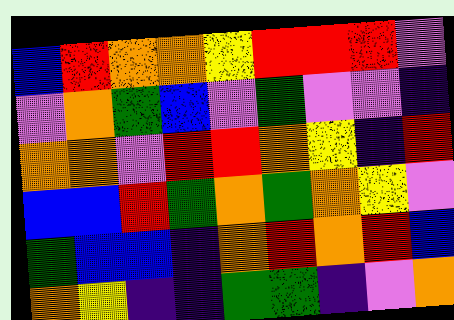[["blue", "red", "orange", "orange", "yellow", "red", "red", "red", "violet"], ["violet", "orange", "green", "blue", "violet", "green", "violet", "violet", "indigo"], ["orange", "orange", "violet", "red", "red", "orange", "yellow", "indigo", "red"], ["blue", "blue", "red", "green", "orange", "green", "orange", "yellow", "violet"], ["green", "blue", "blue", "indigo", "orange", "red", "orange", "red", "blue"], ["orange", "yellow", "indigo", "indigo", "green", "green", "indigo", "violet", "orange"]]